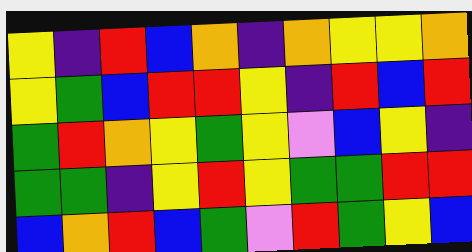[["yellow", "indigo", "red", "blue", "orange", "indigo", "orange", "yellow", "yellow", "orange"], ["yellow", "green", "blue", "red", "red", "yellow", "indigo", "red", "blue", "red"], ["green", "red", "orange", "yellow", "green", "yellow", "violet", "blue", "yellow", "indigo"], ["green", "green", "indigo", "yellow", "red", "yellow", "green", "green", "red", "red"], ["blue", "orange", "red", "blue", "green", "violet", "red", "green", "yellow", "blue"]]